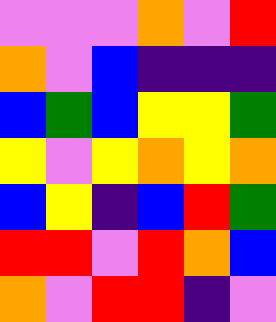[["violet", "violet", "violet", "orange", "violet", "red"], ["orange", "violet", "blue", "indigo", "indigo", "indigo"], ["blue", "green", "blue", "yellow", "yellow", "green"], ["yellow", "violet", "yellow", "orange", "yellow", "orange"], ["blue", "yellow", "indigo", "blue", "red", "green"], ["red", "red", "violet", "red", "orange", "blue"], ["orange", "violet", "red", "red", "indigo", "violet"]]